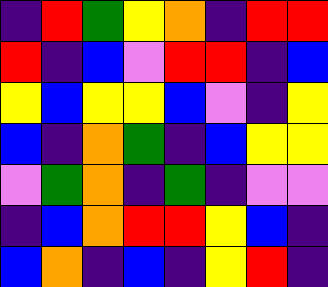[["indigo", "red", "green", "yellow", "orange", "indigo", "red", "red"], ["red", "indigo", "blue", "violet", "red", "red", "indigo", "blue"], ["yellow", "blue", "yellow", "yellow", "blue", "violet", "indigo", "yellow"], ["blue", "indigo", "orange", "green", "indigo", "blue", "yellow", "yellow"], ["violet", "green", "orange", "indigo", "green", "indigo", "violet", "violet"], ["indigo", "blue", "orange", "red", "red", "yellow", "blue", "indigo"], ["blue", "orange", "indigo", "blue", "indigo", "yellow", "red", "indigo"]]